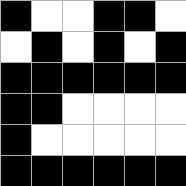[["black", "white", "white", "black", "black", "white"], ["white", "black", "white", "black", "white", "black"], ["black", "black", "black", "black", "black", "black"], ["black", "black", "white", "white", "white", "white"], ["black", "white", "white", "white", "white", "white"], ["black", "black", "black", "black", "black", "black"]]